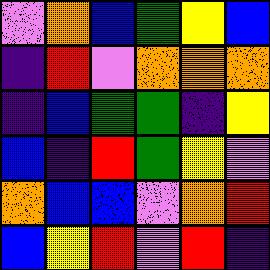[["violet", "orange", "blue", "green", "yellow", "blue"], ["indigo", "red", "violet", "orange", "orange", "orange"], ["indigo", "blue", "green", "green", "indigo", "yellow"], ["blue", "indigo", "red", "green", "yellow", "violet"], ["orange", "blue", "blue", "violet", "orange", "red"], ["blue", "yellow", "red", "violet", "red", "indigo"]]